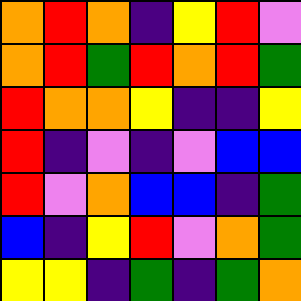[["orange", "red", "orange", "indigo", "yellow", "red", "violet"], ["orange", "red", "green", "red", "orange", "red", "green"], ["red", "orange", "orange", "yellow", "indigo", "indigo", "yellow"], ["red", "indigo", "violet", "indigo", "violet", "blue", "blue"], ["red", "violet", "orange", "blue", "blue", "indigo", "green"], ["blue", "indigo", "yellow", "red", "violet", "orange", "green"], ["yellow", "yellow", "indigo", "green", "indigo", "green", "orange"]]